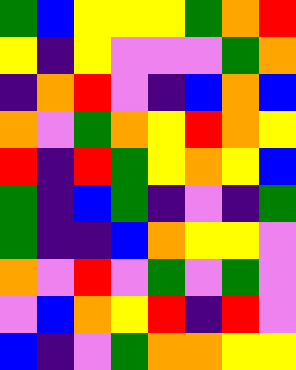[["green", "blue", "yellow", "yellow", "yellow", "green", "orange", "red"], ["yellow", "indigo", "yellow", "violet", "violet", "violet", "green", "orange"], ["indigo", "orange", "red", "violet", "indigo", "blue", "orange", "blue"], ["orange", "violet", "green", "orange", "yellow", "red", "orange", "yellow"], ["red", "indigo", "red", "green", "yellow", "orange", "yellow", "blue"], ["green", "indigo", "blue", "green", "indigo", "violet", "indigo", "green"], ["green", "indigo", "indigo", "blue", "orange", "yellow", "yellow", "violet"], ["orange", "violet", "red", "violet", "green", "violet", "green", "violet"], ["violet", "blue", "orange", "yellow", "red", "indigo", "red", "violet"], ["blue", "indigo", "violet", "green", "orange", "orange", "yellow", "yellow"]]